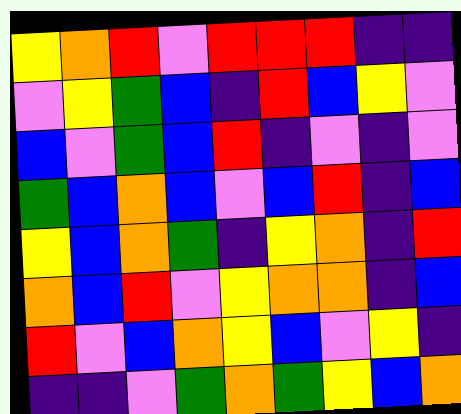[["yellow", "orange", "red", "violet", "red", "red", "red", "indigo", "indigo"], ["violet", "yellow", "green", "blue", "indigo", "red", "blue", "yellow", "violet"], ["blue", "violet", "green", "blue", "red", "indigo", "violet", "indigo", "violet"], ["green", "blue", "orange", "blue", "violet", "blue", "red", "indigo", "blue"], ["yellow", "blue", "orange", "green", "indigo", "yellow", "orange", "indigo", "red"], ["orange", "blue", "red", "violet", "yellow", "orange", "orange", "indigo", "blue"], ["red", "violet", "blue", "orange", "yellow", "blue", "violet", "yellow", "indigo"], ["indigo", "indigo", "violet", "green", "orange", "green", "yellow", "blue", "orange"]]